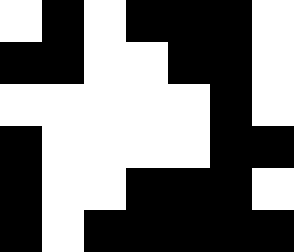[["white", "black", "white", "black", "black", "black", "white"], ["black", "black", "white", "white", "black", "black", "white"], ["white", "white", "white", "white", "white", "black", "white"], ["black", "white", "white", "white", "white", "black", "black"], ["black", "white", "white", "black", "black", "black", "white"], ["black", "white", "black", "black", "black", "black", "black"]]